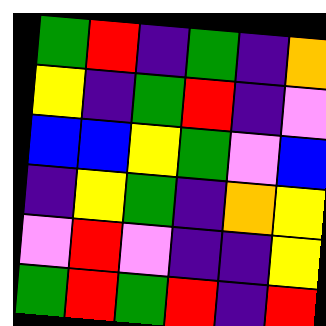[["green", "red", "indigo", "green", "indigo", "orange"], ["yellow", "indigo", "green", "red", "indigo", "violet"], ["blue", "blue", "yellow", "green", "violet", "blue"], ["indigo", "yellow", "green", "indigo", "orange", "yellow"], ["violet", "red", "violet", "indigo", "indigo", "yellow"], ["green", "red", "green", "red", "indigo", "red"]]